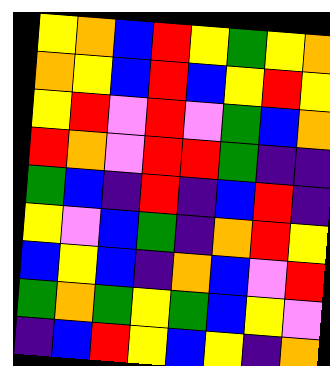[["yellow", "orange", "blue", "red", "yellow", "green", "yellow", "orange"], ["orange", "yellow", "blue", "red", "blue", "yellow", "red", "yellow"], ["yellow", "red", "violet", "red", "violet", "green", "blue", "orange"], ["red", "orange", "violet", "red", "red", "green", "indigo", "indigo"], ["green", "blue", "indigo", "red", "indigo", "blue", "red", "indigo"], ["yellow", "violet", "blue", "green", "indigo", "orange", "red", "yellow"], ["blue", "yellow", "blue", "indigo", "orange", "blue", "violet", "red"], ["green", "orange", "green", "yellow", "green", "blue", "yellow", "violet"], ["indigo", "blue", "red", "yellow", "blue", "yellow", "indigo", "orange"]]